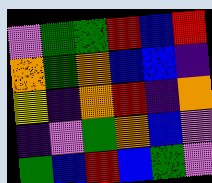[["violet", "green", "green", "red", "blue", "red"], ["orange", "green", "orange", "blue", "blue", "indigo"], ["yellow", "indigo", "orange", "red", "indigo", "orange"], ["indigo", "violet", "green", "orange", "blue", "violet"], ["green", "blue", "red", "blue", "green", "violet"]]